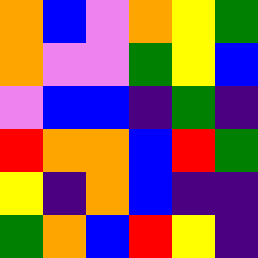[["orange", "blue", "violet", "orange", "yellow", "green"], ["orange", "violet", "violet", "green", "yellow", "blue"], ["violet", "blue", "blue", "indigo", "green", "indigo"], ["red", "orange", "orange", "blue", "red", "green"], ["yellow", "indigo", "orange", "blue", "indigo", "indigo"], ["green", "orange", "blue", "red", "yellow", "indigo"]]